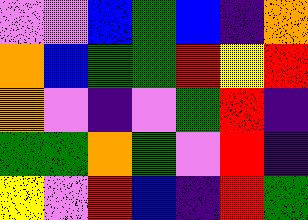[["violet", "violet", "blue", "green", "blue", "indigo", "orange"], ["orange", "blue", "green", "green", "red", "yellow", "red"], ["orange", "violet", "indigo", "violet", "green", "red", "indigo"], ["green", "green", "orange", "green", "violet", "red", "indigo"], ["yellow", "violet", "red", "blue", "indigo", "red", "green"]]